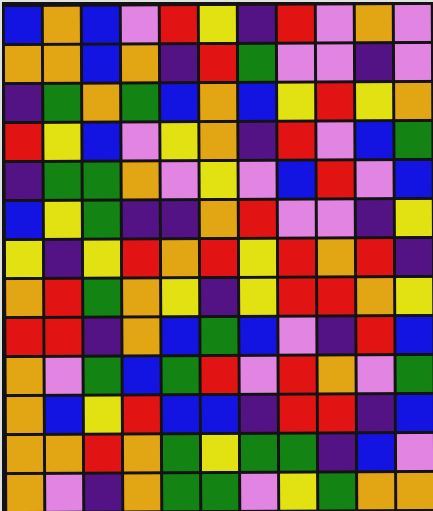[["blue", "orange", "blue", "violet", "red", "yellow", "indigo", "red", "violet", "orange", "violet"], ["orange", "orange", "blue", "orange", "indigo", "red", "green", "violet", "violet", "indigo", "violet"], ["indigo", "green", "orange", "green", "blue", "orange", "blue", "yellow", "red", "yellow", "orange"], ["red", "yellow", "blue", "violet", "yellow", "orange", "indigo", "red", "violet", "blue", "green"], ["indigo", "green", "green", "orange", "violet", "yellow", "violet", "blue", "red", "violet", "blue"], ["blue", "yellow", "green", "indigo", "indigo", "orange", "red", "violet", "violet", "indigo", "yellow"], ["yellow", "indigo", "yellow", "red", "orange", "red", "yellow", "red", "orange", "red", "indigo"], ["orange", "red", "green", "orange", "yellow", "indigo", "yellow", "red", "red", "orange", "yellow"], ["red", "red", "indigo", "orange", "blue", "green", "blue", "violet", "indigo", "red", "blue"], ["orange", "violet", "green", "blue", "green", "red", "violet", "red", "orange", "violet", "green"], ["orange", "blue", "yellow", "red", "blue", "blue", "indigo", "red", "red", "indigo", "blue"], ["orange", "orange", "red", "orange", "green", "yellow", "green", "green", "indigo", "blue", "violet"], ["orange", "violet", "indigo", "orange", "green", "green", "violet", "yellow", "green", "orange", "orange"]]